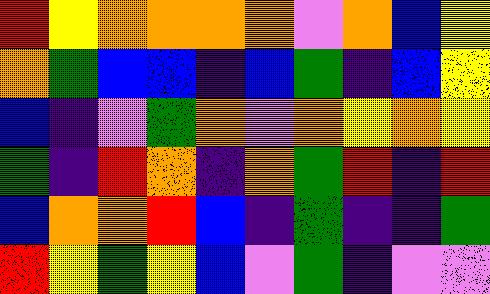[["red", "yellow", "orange", "orange", "orange", "orange", "violet", "orange", "blue", "yellow"], ["orange", "green", "blue", "blue", "indigo", "blue", "green", "indigo", "blue", "yellow"], ["blue", "indigo", "violet", "green", "orange", "violet", "orange", "yellow", "orange", "yellow"], ["green", "indigo", "red", "orange", "indigo", "orange", "green", "red", "indigo", "red"], ["blue", "orange", "orange", "red", "blue", "indigo", "green", "indigo", "indigo", "green"], ["red", "yellow", "green", "yellow", "blue", "violet", "green", "indigo", "violet", "violet"]]